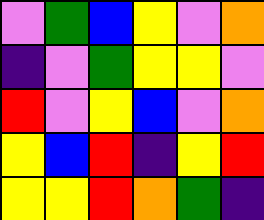[["violet", "green", "blue", "yellow", "violet", "orange"], ["indigo", "violet", "green", "yellow", "yellow", "violet"], ["red", "violet", "yellow", "blue", "violet", "orange"], ["yellow", "blue", "red", "indigo", "yellow", "red"], ["yellow", "yellow", "red", "orange", "green", "indigo"]]